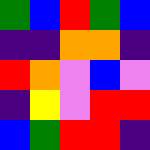[["green", "blue", "red", "green", "blue"], ["indigo", "indigo", "orange", "orange", "indigo"], ["red", "orange", "violet", "blue", "violet"], ["indigo", "yellow", "violet", "red", "red"], ["blue", "green", "red", "red", "indigo"]]